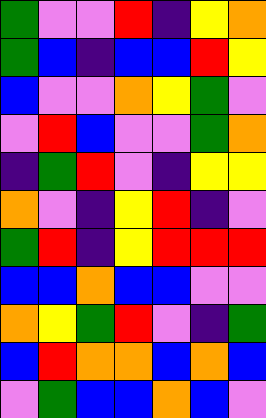[["green", "violet", "violet", "red", "indigo", "yellow", "orange"], ["green", "blue", "indigo", "blue", "blue", "red", "yellow"], ["blue", "violet", "violet", "orange", "yellow", "green", "violet"], ["violet", "red", "blue", "violet", "violet", "green", "orange"], ["indigo", "green", "red", "violet", "indigo", "yellow", "yellow"], ["orange", "violet", "indigo", "yellow", "red", "indigo", "violet"], ["green", "red", "indigo", "yellow", "red", "red", "red"], ["blue", "blue", "orange", "blue", "blue", "violet", "violet"], ["orange", "yellow", "green", "red", "violet", "indigo", "green"], ["blue", "red", "orange", "orange", "blue", "orange", "blue"], ["violet", "green", "blue", "blue", "orange", "blue", "violet"]]